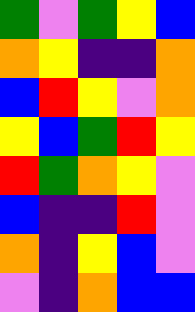[["green", "violet", "green", "yellow", "blue"], ["orange", "yellow", "indigo", "indigo", "orange"], ["blue", "red", "yellow", "violet", "orange"], ["yellow", "blue", "green", "red", "yellow"], ["red", "green", "orange", "yellow", "violet"], ["blue", "indigo", "indigo", "red", "violet"], ["orange", "indigo", "yellow", "blue", "violet"], ["violet", "indigo", "orange", "blue", "blue"]]